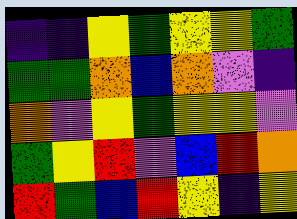[["indigo", "indigo", "yellow", "green", "yellow", "yellow", "green"], ["green", "green", "orange", "blue", "orange", "violet", "indigo"], ["orange", "violet", "yellow", "green", "yellow", "yellow", "violet"], ["green", "yellow", "red", "violet", "blue", "red", "orange"], ["red", "green", "blue", "red", "yellow", "indigo", "yellow"]]